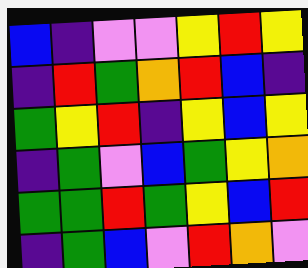[["blue", "indigo", "violet", "violet", "yellow", "red", "yellow"], ["indigo", "red", "green", "orange", "red", "blue", "indigo"], ["green", "yellow", "red", "indigo", "yellow", "blue", "yellow"], ["indigo", "green", "violet", "blue", "green", "yellow", "orange"], ["green", "green", "red", "green", "yellow", "blue", "red"], ["indigo", "green", "blue", "violet", "red", "orange", "violet"]]